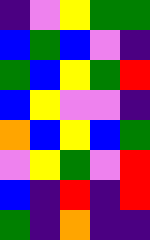[["indigo", "violet", "yellow", "green", "green"], ["blue", "green", "blue", "violet", "indigo"], ["green", "blue", "yellow", "green", "red"], ["blue", "yellow", "violet", "violet", "indigo"], ["orange", "blue", "yellow", "blue", "green"], ["violet", "yellow", "green", "violet", "red"], ["blue", "indigo", "red", "indigo", "red"], ["green", "indigo", "orange", "indigo", "indigo"]]